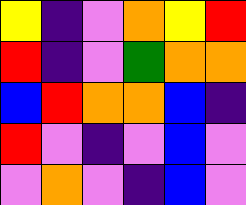[["yellow", "indigo", "violet", "orange", "yellow", "red"], ["red", "indigo", "violet", "green", "orange", "orange"], ["blue", "red", "orange", "orange", "blue", "indigo"], ["red", "violet", "indigo", "violet", "blue", "violet"], ["violet", "orange", "violet", "indigo", "blue", "violet"]]